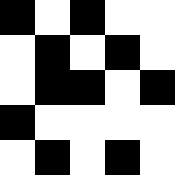[["black", "white", "black", "white", "white"], ["white", "black", "white", "black", "white"], ["white", "black", "black", "white", "black"], ["black", "white", "white", "white", "white"], ["white", "black", "white", "black", "white"]]